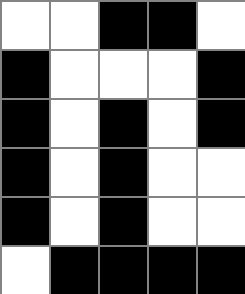[["white", "white", "black", "black", "white"], ["black", "white", "white", "white", "black"], ["black", "white", "black", "white", "black"], ["black", "white", "black", "white", "white"], ["black", "white", "black", "white", "white"], ["white", "black", "black", "black", "black"]]